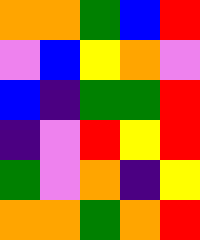[["orange", "orange", "green", "blue", "red"], ["violet", "blue", "yellow", "orange", "violet"], ["blue", "indigo", "green", "green", "red"], ["indigo", "violet", "red", "yellow", "red"], ["green", "violet", "orange", "indigo", "yellow"], ["orange", "orange", "green", "orange", "red"]]